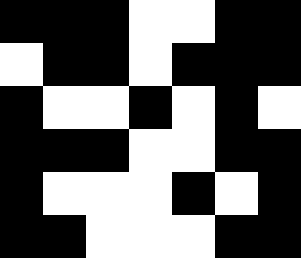[["black", "black", "black", "white", "white", "black", "black"], ["white", "black", "black", "white", "black", "black", "black"], ["black", "white", "white", "black", "white", "black", "white"], ["black", "black", "black", "white", "white", "black", "black"], ["black", "white", "white", "white", "black", "white", "black"], ["black", "black", "white", "white", "white", "black", "black"]]